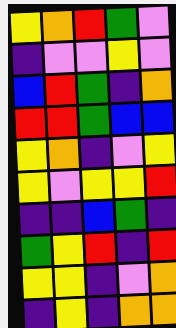[["yellow", "orange", "red", "green", "violet"], ["indigo", "violet", "violet", "yellow", "violet"], ["blue", "red", "green", "indigo", "orange"], ["red", "red", "green", "blue", "blue"], ["yellow", "orange", "indigo", "violet", "yellow"], ["yellow", "violet", "yellow", "yellow", "red"], ["indigo", "indigo", "blue", "green", "indigo"], ["green", "yellow", "red", "indigo", "red"], ["yellow", "yellow", "indigo", "violet", "orange"], ["indigo", "yellow", "indigo", "orange", "orange"]]